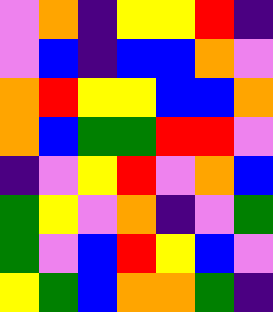[["violet", "orange", "indigo", "yellow", "yellow", "red", "indigo"], ["violet", "blue", "indigo", "blue", "blue", "orange", "violet"], ["orange", "red", "yellow", "yellow", "blue", "blue", "orange"], ["orange", "blue", "green", "green", "red", "red", "violet"], ["indigo", "violet", "yellow", "red", "violet", "orange", "blue"], ["green", "yellow", "violet", "orange", "indigo", "violet", "green"], ["green", "violet", "blue", "red", "yellow", "blue", "violet"], ["yellow", "green", "blue", "orange", "orange", "green", "indigo"]]